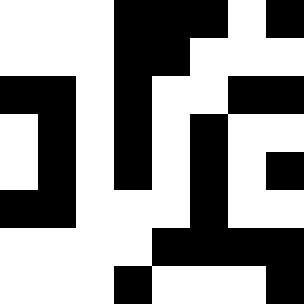[["white", "white", "white", "black", "black", "black", "white", "black"], ["white", "white", "white", "black", "black", "white", "white", "white"], ["black", "black", "white", "black", "white", "white", "black", "black"], ["white", "black", "white", "black", "white", "black", "white", "white"], ["white", "black", "white", "black", "white", "black", "white", "black"], ["black", "black", "white", "white", "white", "black", "white", "white"], ["white", "white", "white", "white", "black", "black", "black", "black"], ["white", "white", "white", "black", "white", "white", "white", "black"]]